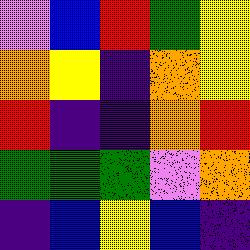[["violet", "blue", "red", "green", "yellow"], ["orange", "yellow", "indigo", "orange", "yellow"], ["red", "indigo", "indigo", "orange", "red"], ["green", "green", "green", "violet", "orange"], ["indigo", "blue", "yellow", "blue", "indigo"]]